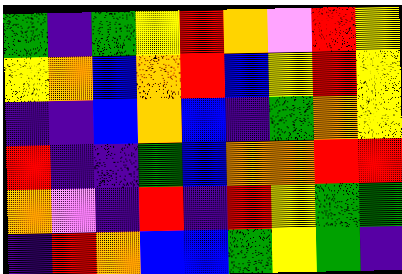[["green", "indigo", "green", "yellow", "red", "orange", "violet", "red", "yellow"], ["yellow", "orange", "blue", "orange", "red", "blue", "yellow", "red", "yellow"], ["indigo", "indigo", "blue", "orange", "blue", "indigo", "green", "orange", "yellow"], ["red", "indigo", "indigo", "green", "blue", "orange", "orange", "red", "red"], ["orange", "violet", "indigo", "red", "indigo", "red", "yellow", "green", "green"], ["indigo", "red", "orange", "blue", "blue", "green", "yellow", "green", "indigo"]]